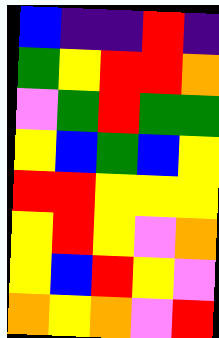[["blue", "indigo", "indigo", "red", "indigo"], ["green", "yellow", "red", "red", "orange"], ["violet", "green", "red", "green", "green"], ["yellow", "blue", "green", "blue", "yellow"], ["red", "red", "yellow", "yellow", "yellow"], ["yellow", "red", "yellow", "violet", "orange"], ["yellow", "blue", "red", "yellow", "violet"], ["orange", "yellow", "orange", "violet", "red"]]